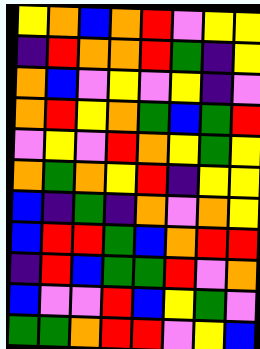[["yellow", "orange", "blue", "orange", "red", "violet", "yellow", "yellow"], ["indigo", "red", "orange", "orange", "red", "green", "indigo", "yellow"], ["orange", "blue", "violet", "yellow", "violet", "yellow", "indigo", "violet"], ["orange", "red", "yellow", "orange", "green", "blue", "green", "red"], ["violet", "yellow", "violet", "red", "orange", "yellow", "green", "yellow"], ["orange", "green", "orange", "yellow", "red", "indigo", "yellow", "yellow"], ["blue", "indigo", "green", "indigo", "orange", "violet", "orange", "yellow"], ["blue", "red", "red", "green", "blue", "orange", "red", "red"], ["indigo", "red", "blue", "green", "green", "red", "violet", "orange"], ["blue", "violet", "violet", "red", "blue", "yellow", "green", "violet"], ["green", "green", "orange", "red", "red", "violet", "yellow", "blue"]]